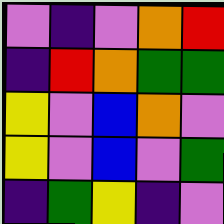[["violet", "indigo", "violet", "orange", "red"], ["indigo", "red", "orange", "green", "green"], ["yellow", "violet", "blue", "orange", "violet"], ["yellow", "violet", "blue", "violet", "green"], ["indigo", "green", "yellow", "indigo", "violet"]]